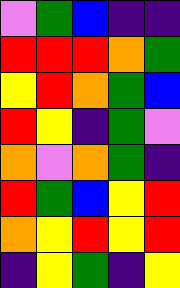[["violet", "green", "blue", "indigo", "indigo"], ["red", "red", "red", "orange", "green"], ["yellow", "red", "orange", "green", "blue"], ["red", "yellow", "indigo", "green", "violet"], ["orange", "violet", "orange", "green", "indigo"], ["red", "green", "blue", "yellow", "red"], ["orange", "yellow", "red", "yellow", "red"], ["indigo", "yellow", "green", "indigo", "yellow"]]